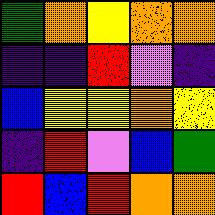[["green", "orange", "yellow", "orange", "orange"], ["indigo", "indigo", "red", "violet", "indigo"], ["blue", "yellow", "yellow", "orange", "yellow"], ["indigo", "red", "violet", "blue", "green"], ["red", "blue", "red", "orange", "orange"]]